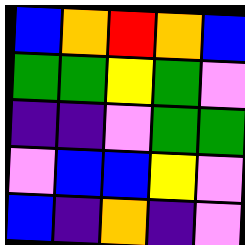[["blue", "orange", "red", "orange", "blue"], ["green", "green", "yellow", "green", "violet"], ["indigo", "indigo", "violet", "green", "green"], ["violet", "blue", "blue", "yellow", "violet"], ["blue", "indigo", "orange", "indigo", "violet"]]